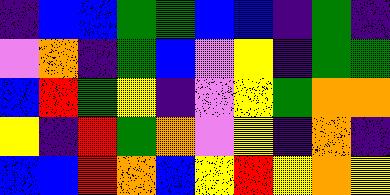[["indigo", "blue", "blue", "green", "green", "blue", "blue", "indigo", "green", "indigo"], ["violet", "orange", "indigo", "green", "blue", "violet", "yellow", "indigo", "green", "green"], ["blue", "red", "green", "yellow", "indigo", "violet", "yellow", "green", "orange", "orange"], ["yellow", "indigo", "red", "green", "orange", "violet", "yellow", "indigo", "orange", "indigo"], ["blue", "blue", "red", "orange", "blue", "yellow", "red", "yellow", "orange", "yellow"]]